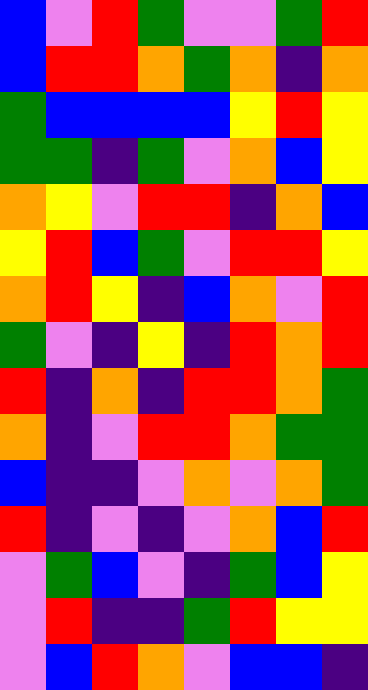[["blue", "violet", "red", "green", "violet", "violet", "green", "red"], ["blue", "red", "red", "orange", "green", "orange", "indigo", "orange"], ["green", "blue", "blue", "blue", "blue", "yellow", "red", "yellow"], ["green", "green", "indigo", "green", "violet", "orange", "blue", "yellow"], ["orange", "yellow", "violet", "red", "red", "indigo", "orange", "blue"], ["yellow", "red", "blue", "green", "violet", "red", "red", "yellow"], ["orange", "red", "yellow", "indigo", "blue", "orange", "violet", "red"], ["green", "violet", "indigo", "yellow", "indigo", "red", "orange", "red"], ["red", "indigo", "orange", "indigo", "red", "red", "orange", "green"], ["orange", "indigo", "violet", "red", "red", "orange", "green", "green"], ["blue", "indigo", "indigo", "violet", "orange", "violet", "orange", "green"], ["red", "indigo", "violet", "indigo", "violet", "orange", "blue", "red"], ["violet", "green", "blue", "violet", "indigo", "green", "blue", "yellow"], ["violet", "red", "indigo", "indigo", "green", "red", "yellow", "yellow"], ["violet", "blue", "red", "orange", "violet", "blue", "blue", "indigo"]]